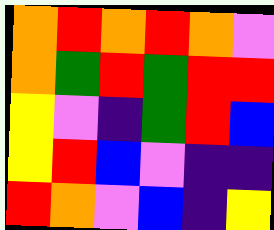[["orange", "red", "orange", "red", "orange", "violet"], ["orange", "green", "red", "green", "red", "red"], ["yellow", "violet", "indigo", "green", "red", "blue"], ["yellow", "red", "blue", "violet", "indigo", "indigo"], ["red", "orange", "violet", "blue", "indigo", "yellow"]]